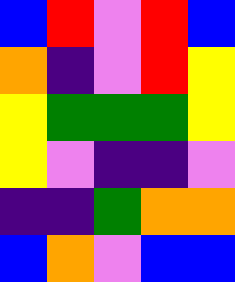[["blue", "red", "violet", "red", "blue"], ["orange", "indigo", "violet", "red", "yellow"], ["yellow", "green", "green", "green", "yellow"], ["yellow", "violet", "indigo", "indigo", "violet"], ["indigo", "indigo", "green", "orange", "orange"], ["blue", "orange", "violet", "blue", "blue"]]